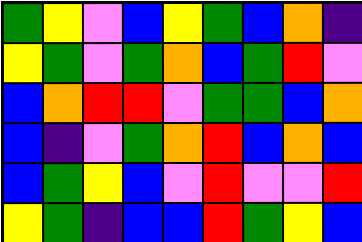[["green", "yellow", "violet", "blue", "yellow", "green", "blue", "orange", "indigo"], ["yellow", "green", "violet", "green", "orange", "blue", "green", "red", "violet"], ["blue", "orange", "red", "red", "violet", "green", "green", "blue", "orange"], ["blue", "indigo", "violet", "green", "orange", "red", "blue", "orange", "blue"], ["blue", "green", "yellow", "blue", "violet", "red", "violet", "violet", "red"], ["yellow", "green", "indigo", "blue", "blue", "red", "green", "yellow", "blue"]]